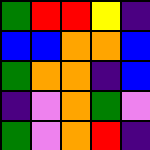[["green", "red", "red", "yellow", "indigo"], ["blue", "blue", "orange", "orange", "blue"], ["green", "orange", "orange", "indigo", "blue"], ["indigo", "violet", "orange", "green", "violet"], ["green", "violet", "orange", "red", "indigo"]]